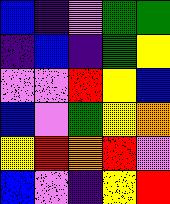[["blue", "indigo", "violet", "green", "green"], ["indigo", "blue", "indigo", "green", "yellow"], ["violet", "violet", "red", "yellow", "blue"], ["blue", "violet", "green", "yellow", "orange"], ["yellow", "red", "orange", "red", "violet"], ["blue", "violet", "indigo", "yellow", "red"]]